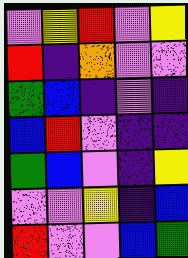[["violet", "yellow", "red", "violet", "yellow"], ["red", "indigo", "orange", "violet", "violet"], ["green", "blue", "indigo", "violet", "indigo"], ["blue", "red", "violet", "indigo", "indigo"], ["green", "blue", "violet", "indigo", "yellow"], ["violet", "violet", "yellow", "indigo", "blue"], ["red", "violet", "violet", "blue", "green"]]